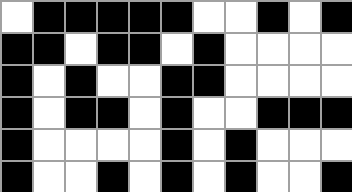[["white", "black", "black", "black", "black", "black", "white", "white", "black", "white", "black"], ["black", "black", "white", "black", "black", "white", "black", "white", "white", "white", "white"], ["black", "white", "black", "white", "white", "black", "black", "white", "white", "white", "white"], ["black", "white", "black", "black", "white", "black", "white", "white", "black", "black", "black"], ["black", "white", "white", "white", "white", "black", "white", "black", "white", "white", "white"], ["black", "white", "white", "black", "white", "black", "white", "black", "white", "white", "black"]]